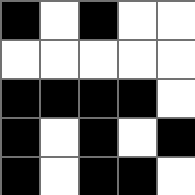[["black", "white", "black", "white", "white"], ["white", "white", "white", "white", "white"], ["black", "black", "black", "black", "white"], ["black", "white", "black", "white", "black"], ["black", "white", "black", "black", "white"]]